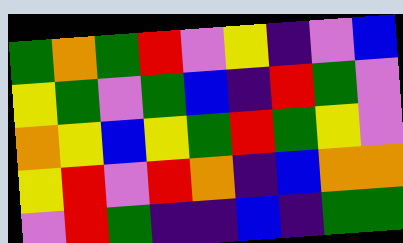[["green", "orange", "green", "red", "violet", "yellow", "indigo", "violet", "blue"], ["yellow", "green", "violet", "green", "blue", "indigo", "red", "green", "violet"], ["orange", "yellow", "blue", "yellow", "green", "red", "green", "yellow", "violet"], ["yellow", "red", "violet", "red", "orange", "indigo", "blue", "orange", "orange"], ["violet", "red", "green", "indigo", "indigo", "blue", "indigo", "green", "green"]]